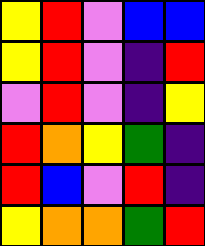[["yellow", "red", "violet", "blue", "blue"], ["yellow", "red", "violet", "indigo", "red"], ["violet", "red", "violet", "indigo", "yellow"], ["red", "orange", "yellow", "green", "indigo"], ["red", "blue", "violet", "red", "indigo"], ["yellow", "orange", "orange", "green", "red"]]